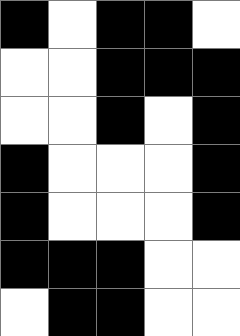[["black", "white", "black", "black", "white"], ["white", "white", "black", "black", "black"], ["white", "white", "black", "white", "black"], ["black", "white", "white", "white", "black"], ["black", "white", "white", "white", "black"], ["black", "black", "black", "white", "white"], ["white", "black", "black", "white", "white"]]